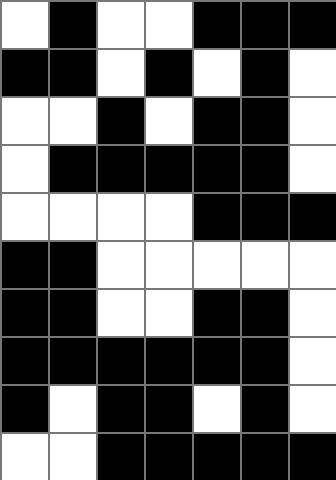[["white", "black", "white", "white", "black", "black", "black"], ["black", "black", "white", "black", "white", "black", "white"], ["white", "white", "black", "white", "black", "black", "white"], ["white", "black", "black", "black", "black", "black", "white"], ["white", "white", "white", "white", "black", "black", "black"], ["black", "black", "white", "white", "white", "white", "white"], ["black", "black", "white", "white", "black", "black", "white"], ["black", "black", "black", "black", "black", "black", "white"], ["black", "white", "black", "black", "white", "black", "white"], ["white", "white", "black", "black", "black", "black", "black"]]